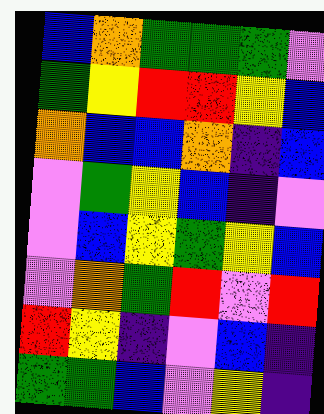[["blue", "orange", "green", "green", "green", "violet"], ["green", "yellow", "red", "red", "yellow", "blue"], ["orange", "blue", "blue", "orange", "indigo", "blue"], ["violet", "green", "yellow", "blue", "indigo", "violet"], ["violet", "blue", "yellow", "green", "yellow", "blue"], ["violet", "orange", "green", "red", "violet", "red"], ["red", "yellow", "indigo", "violet", "blue", "indigo"], ["green", "green", "blue", "violet", "yellow", "indigo"]]